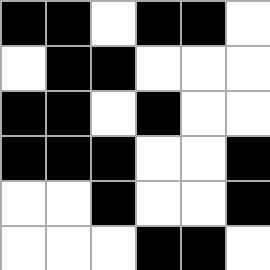[["black", "black", "white", "black", "black", "white"], ["white", "black", "black", "white", "white", "white"], ["black", "black", "white", "black", "white", "white"], ["black", "black", "black", "white", "white", "black"], ["white", "white", "black", "white", "white", "black"], ["white", "white", "white", "black", "black", "white"]]